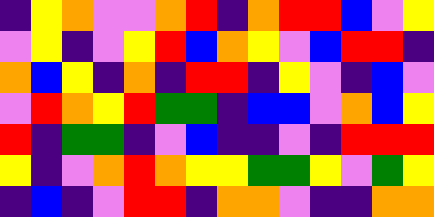[["indigo", "yellow", "orange", "violet", "violet", "orange", "red", "indigo", "orange", "red", "red", "blue", "violet", "yellow"], ["violet", "yellow", "indigo", "violet", "yellow", "red", "blue", "orange", "yellow", "violet", "blue", "red", "red", "indigo"], ["orange", "blue", "yellow", "indigo", "orange", "indigo", "red", "red", "indigo", "yellow", "violet", "indigo", "blue", "violet"], ["violet", "red", "orange", "yellow", "red", "green", "green", "indigo", "blue", "blue", "violet", "orange", "blue", "yellow"], ["red", "indigo", "green", "green", "indigo", "violet", "blue", "indigo", "indigo", "violet", "indigo", "red", "red", "red"], ["yellow", "indigo", "violet", "orange", "red", "orange", "yellow", "yellow", "green", "green", "yellow", "violet", "green", "yellow"], ["indigo", "blue", "indigo", "violet", "red", "red", "indigo", "orange", "orange", "violet", "indigo", "indigo", "orange", "orange"]]